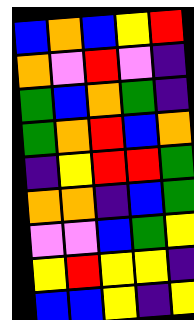[["blue", "orange", "blue", "yellow", "red"], ["orange", "violet", "red", "violet", "indigo"], ["green", "blue", "orange", "green", "indigo"], ["green", "orange", "red", "blue", "orange"], ["indigo", "yellow", "red", "red", "green"], ["orange", "orange", "indigo", "blue", "green"], ["violet", "violet", "blue", "green", "yellow"], ["yellow", "red", "yellow", "yellow", "indigo"], ["blue", "blue", "yellow", "indigo", "yellow"]]